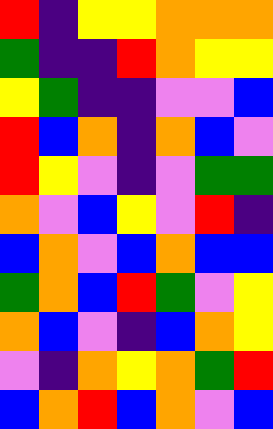[["red", "indigo", "yellow", "yellow", "orange", "orange", "orange"], ["green", "indigo", "indigo", "red", "orange", "yellow", "yellow"], ["yellow", "green", "indigo", "indigo", "violet", "violet", "blue"], ["red", "blue", "orange", "indigo", "orange", "blue", "violet"], ["red", "yellow", "violet", "indigo", "violet", "green", "green"], ["orange", "violet", "blue", "yellow", "violet", "red", "indigo"], ["blue", "orange", "violet", "blue", "orange", "blue", "blue"], ["green", "orange", "blue", "red", "green", "violet", "yellow"], ["orange", "blue", "violet", "indigo", "blue", "orange", "yellow"], ["violet", "indigo", "orange", "yellow", "orange", "green", "red"], ["blue", "orange", "red", "blue", "orange", "violet", "blue"]]